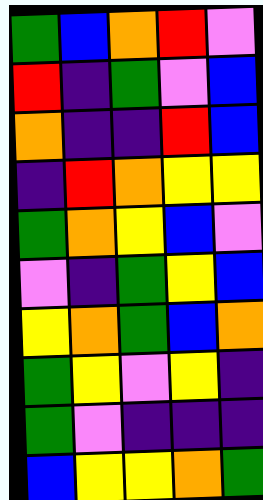[["green", "blue", "orange", "red", "violet"], ["red", "indigo", "green", "violet", "blue"], ["orange", "indigo", "indigo", "red", "blue"], ["indigo", "red", "orange", "yellow", "yellow"], ["green", "orange", "yellow", "blue", "violet"], ["violet", "indigo", "green", "yellow", "blue"], ["yellow", "orange", "green", "blue", "orange"], ["green", "yellow", "violet", "yellow", "indigo"], ["green", "violet", "indigo", "indigo", "indigo"], ["blue", "yellow", "yellow", "orange", "green"]]